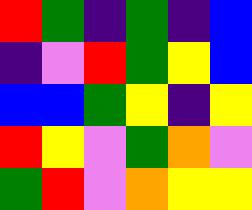[["red", "green", "indigo", "green", "indigo", "blue"], ["indigo", "violet", "red", "green", "yellow", "blue"], ["blue", "blue", "green", "yellow", "indigo", "yellow"], ["red", "yellow", "violet", "green", "orange", "violet"], ["green", "red", "violet", "orange", "yellow", "yellow"]]